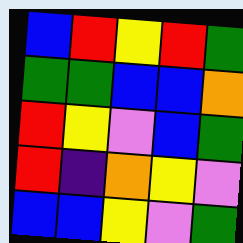[["blue", "red", "yellow", "red", "green"], ["green", "green", "blue", "blue", "orange"], ["red", "yellow", "violet", "blue", "green"], ["red", "indigo", "orange", "yellow", "violet"], ["blue", "blue", "yellow", "violet", "green"]]